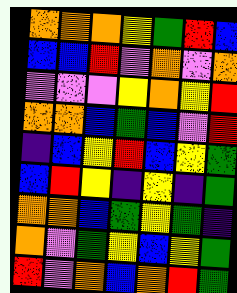[["orange", "orange", "orange", "yellow", "green", "red", "blue"], ["blue", "blue", "red", "violet", "orange", "violet", "orange"], ["violet", "violet", "violet", "yellow", "orange", "yellow", "red"], ["orange", "orange", "blue", "green", "blue", "violet", "red"], ["indigo", "blue", "yellow", "red", "blue", "yellow", "green"], ["blue", "red", "yellow", "indigo", "yellow", "indigo", "green"], ["orange", "orange", "blue", "green", "yellow", "green", "indigo"], ["orange", "violet", "green", "yellow", "blue", "yellow", "green"], ["red", "violet", "orange", "blue", "orange", "red", "green"]]